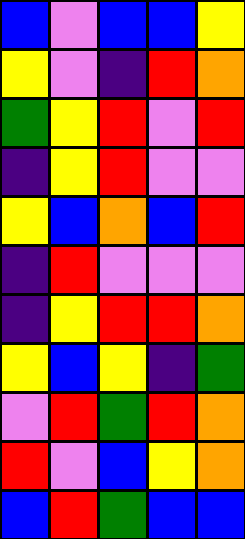[["blue", "violet", "blue", "blue", "yellow"], ["yellow", "violet", "indigo", "red", "orange"], ["green", "yellow", "red", "violet", "red"], ["indigo", "yellow", "red", "violet", "violet"], ["yellow", "blue", "orange", "blue", "red"], ["indigo", "red", "violet", "violet", "violet"], ["indigo", "yellow", "red", "red", "orange"], ["yellow", "blue", "yellow", "indigo", "green"], ["violet", "red", "green", "red", "orange"], ["red", "violet", "blue", "yellow", "orange"], ["blue", "red", "green", "blue", "blue"]]